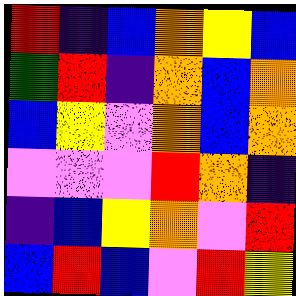[["red", "indigo", "blue", "orange", "yellow", "blue"], ["green", "red", "indigo", "orange", "blue", "orange"], ["blue", "yellow", "violet", "orange", "blue", "orange"], ["violet", "violet", "violet", "red", "orange", "indigo"], ["indigo", "blue", "yellow", "orange", "violet", "red"], ["blue", "red", "blue", "violet", "red", "yellow"]]